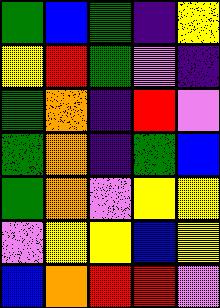[["green", "blue", "green", "indigo", "yellow"], ["yellow", "red", "green", "violet", "indigo"], ["green", "orange", "indigo", "red", "violet"], ["green", "orange", "indigo", "green", "blue"], ["green", "orange", "violet", "yellow", "yellow"], ["violet", "yellow", "yellow", "blue", "yellow"], ["blue", "orange", "red", "red", "violet"]]